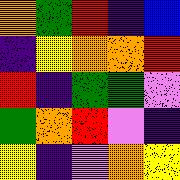[["orange", "green", "red", "indigo", "blue"], ["indigo", "yellow", "orange", "orange", "red"], ["red", "indigo", "green", "green", "violet"], ["green", "orange", "red", "violet", "indigo"], ["yellow", "indigo", "violet", "orange", "yellow"]]